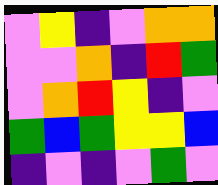[["violet", "yellow", "indigo", "violet", "orange", "orange"], ["violet", "violet", "orange", "indigo", "red", "green"], ["violet", "orange", "red", "yellow", "indigo", "violet"], ["green", "blue", "green", "yellow", "yellow", "blue"], ["indigo", "violet", "indigo", "violet", "green", "violet"]]